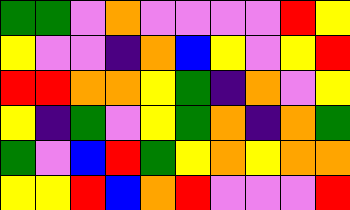[["green", "green", "violet", "orange", "violet", "violet", "violet", "violet", "red", "yellow"], ["yellow", "violet", "violet", "indigo", "orange", "blue", "yellow", "violet", "yellow", "red"], ["red", "red", "orange", "orange", "yellow", "green", "indigo", "orange", "violet", "yellow"], ["yellow", "indigo", "green", "violet", "yellow", "green", "orange", "indigo", "orange", "green"], ["green", "violet", "blue", "red", "green", "yellow", "orange", "yellow", "orange", "orange"], ["yellow", "yellow", "red", "blue", "orange", "red", "violet", "violet", "violet", "red"]]